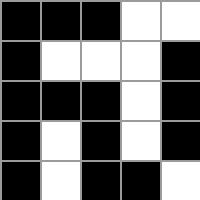[["black", "black", "black", "white", "white"], ["black", "white", "white", "white", "black"], ["black", "black", "black", "white", "black"], ["black", "white", "black", "white", "black"], ["black", "white", "black", "black", "white"]]